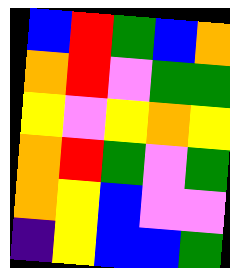[["blue", "red", "green", "blue", "orange"], ["orange", "red", "violet", "green", "green"], ["yellow", "violet", "yellow", "orange", "yellow"], ["orange", "red", "green", "violet", "green"], ["orange", "yellow", "blue", "violet", "violet"], ["indigo", "yellow", "blue", "blue", "green"]]